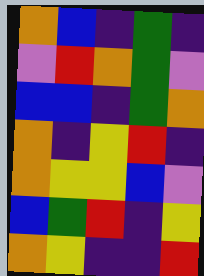[["orange", "blue", "indigo", "green", "indigo"], ["violet", "red", "orange", "green", "violet"], ["blue", "blue", "indigo", "green", "orange"], ["orange", "indigo", "yellow", "red", "indigo"], ["orange", "yellow", "yellow", "blue", "violet"], ["blue", "green", "red", "indigo", "yellow"], ["orange", "yellow", "indigo", "indigo", "red"]]